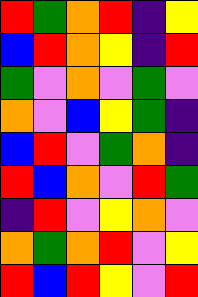[["red", "green", "orange", "red", "indigo", "yellow"], ["blue", "red", "orange", "yellow", "indigo", "red"], ["green", "violet", "orange", "violet", "green", "violet"], ["orange", "violet", "blue", "yellow", "green", "indigo"], ["blue", "red", "violet", "green", "orange", "indigo"], ["red", "blue", "orange", "violet", "red", "green"], ["indigo", "red", "violet", "yellow", "orange", "violet"], ["orange", "green", "orange", "red", "violet", "yellow"], ["red", "blue", "red", "yellow", "violet", "red"]]